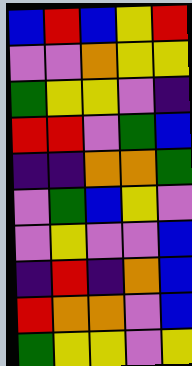[["blue", "red", "blue", "yellow", "red"], ["violet", "violet", "orange", "yellow", "yellow"], ["green", "yellow", "yellow", "violet", "indigo"], ["red", "red", "violet", "green", "blue"], ["indigo", "indigo", "orange", "orange", "green"], ["violet", "green", "blue", "yellow", "violet"], ["violet", "yellow", "violet", "violet", "blue"], ["indigo", "red", "indigo", "orange", "blue"], ["red", "orange", "orange", "violet", "blue"], ["green", "yellow", "yellow", "violet", "yellow"]]